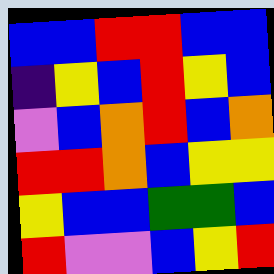[["blue", "blue", "red", "red", "blue", "blue"], ["indigo", "yellow", "blue", "red", "yellow", "blue"], ["violet", "blue", "orange", "red", "blue", "orange"], ["red", "red", "orange", "blue", "yellow", "yellow"], ["yellow", "blue", "blue", "green", "green", "blue"], ["red", "violet", "violet", "blue", "yellow", "red"]]